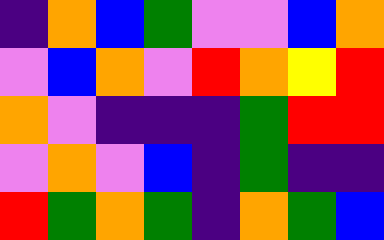[["indigo", "orange", "blue", "green", "violet", "violet", "blue", "orange"], ["violet", "blue", "orange", "violet", "red", "orange", "yellow", "red"], ["orange", "violet", "indigo", "indigo", "indigo", "green", "red", "red"], ["violet", "orange", "violet", "blue", "indigo", "green", "indigo", "indigo"], ["red", "green", "orange", "green", "indigo", "orange", "green", "blue"]]